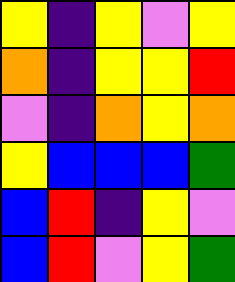[["yellow", "indigo", "yellow", "violet", "yellow"], ["orange", "indigo", "yellow", "yellow", "red"], ["violet", "indigo", "orange", "yellow", "orange"], ["yellow", "blue", "blue", "blue", "green"], ["blue", "red", "indigo", "yellow", "violet"], ["blue", "red", "violet", "yellow", "green"]]